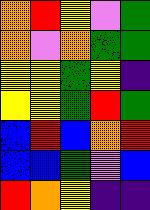[["orange", "red", "yellow", "violet", "green"], ["orange", "violet", "orange", "green", "green"], ["yellow", "yellow", "green", "yellow", "indigo"], ["yellow", "yellow", "green", "red", "green"], ["blue", "red", "blue", "orange", "red"], ["blue", "blue", "green", "violet", "blue"], ["red", "orange", "yellow", "indigo", "indigo"]]